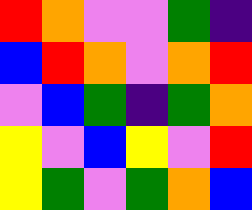[["red", "orange", "violet", "violet", "green", "indigo"], ["blue", "red", "orange", "violet", "orange", "red"], ["violet", "blue", "green", "indigo", "green", "orange"], ["yellow", "violet", "blue", "yellow", "violet", "red"], ["yellow", "green", "violet", "green", "orange", "blue"]]